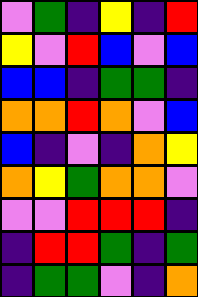[["violet", "green", "indigo", "yellow", "indigo", "red"], ["yellow", "violet", "red", "blue", "violet", "blue"], ["blue", "blue", "indigo", "green", "green", "indigo"], ["orange", "orange", "red", "orange", "violet", "blue"], ["blue", "indigo", "violet", "indigo", "orange", "yellow"], ["orange", "yellow", "green", "orange", "orange", "violet"], ["violet", "violet", "red", "red", "red", "indigo"], ["indigo", "red", "red", "green", "indigo", "green"], ["indigo", "green", "green", "violet", "indigo", "orange"]]